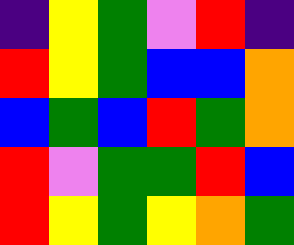[["indigo", "yellow", "green", "violet", "red", "indigo"], ["red", "yellow", "green", "blue", "blue", "orange"], ["blue", "green", "blue", "red", "green", "orange"], ["red", "violet", "green", "green", "red", "blue"], ["red", "yellow", "green", "yellow", "orange", "green"]]